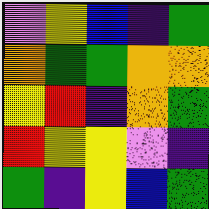[["violet", "yellow", "blue", "indigo", "green"], ["orange", "green", "green", "orange", "orange"], ["yellow", "red", "indigo", "orange", "green"], ["red", "yellow", "yellow", "violet", "indigo"], ["green", "indigo", "yellow", "blue", "green"]]